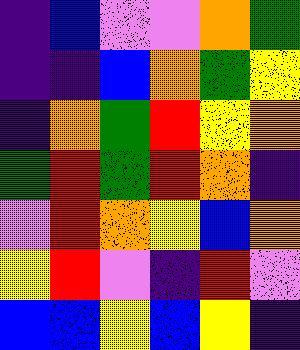[["indigo", "blue", "violet", "violet", "orange", "green"], ["indigo", "indigo", "blue", "orange", "green", "yellow"], ["indigo", "orange", "green", "red", "yellow", "orange"], ["green", "red", "green", "red", "orange", "indigo"], ["violet", "red", "orange", "yellow", "blue", "orange"], ["yellow", "red", "violet", "indigo", "red", "violet"], ["blue", "blue", "yellow", "blue", "yellow", "indigo"]]